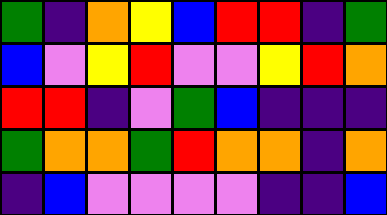[["green", "indigo", "orange", "yellow", "blue", "red", "red", "indigo", "green"], ["blue", "violet", "yellow", "red", "violet", "violet", "yellow", "red", "orange"], ["red", "red", "indigo", "violet", "green", "blue", "indigo", "indigo", "indigo"], ["green", "orange", "orange", "green", "red", "orange", "orange", "indigo", "orange"], ["indigo", "blue", "violet", "violet", "violet", "violet", "indigo", "indigo", "blue"]]